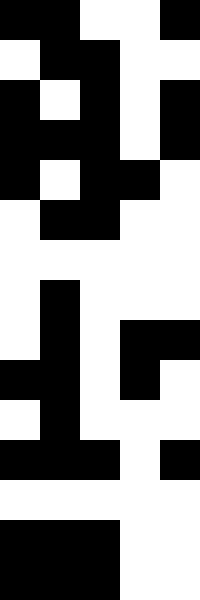[["black", "black", "white", "white", "black"], ["white", "black", "black", "white", "white"], ["black", "white", "black", "white", "black"], ["black", "black", "black", "white", "black"], ["black", "white", "black", "black", "white"], ["white", "black", "black", "white", "white"], ["white", "white", "white", "white", "white"], ["white", "black", "white", "white", "white"], ["white", "black", "white", "black", "black"], ["black", "black", "white", "black", "white"], ["white", "black", "white", "white", "white"], ["black", "black", "black", "white", "black"], ["white", "white", "white", "white", "white"], ["black", "black", "black", "white", "white"], ["black", "black", "black", "white", "white"]]